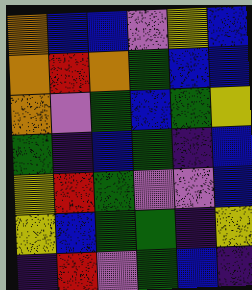[["orange", "blue", "blue", "violet", "yellow", "blue"], ["orange", "red", "orange", "green", "blue", "blue"], ["orange", "violet", "green", "blue", "green", "yellow"], ["green", "indigo", "blue", "green", "indigo", "blue"], ["yellow", "red", "green", "violet", "violet", "blue"], ["yellow", "blue", "green", "green", "indigo", "yellow"], ["indigo", "red", "violet", "green", "blue", "indigo"]]